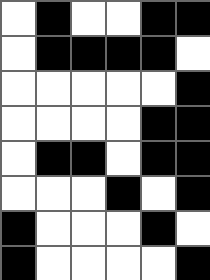[["white", "black", "white", "white", "black", "black"], ["white", "black", "black", "black", "black", "white"], ["white", "white", "white", "white", "white", "black"], ["white", "white", "white", "white", "black", "black"], ["white", "black", "black", "white", "black", "black"], ["white", "white", "white", "black", "white", "black"], ["black", "white", "white", "white", "black", "white"], ["black", "white", "white", "white", "white", "black"]]